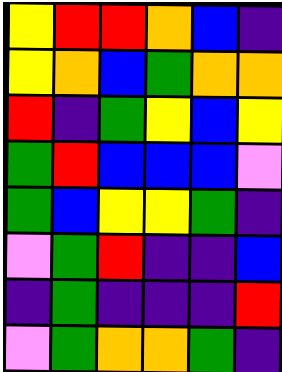[["yellow", "red", "red", "orange", "blue", "indigo"], ["yellow", "orange", "blue", "green", "orange", "orange"], ["red", "indigo", "green", "yellow", "blue", "yellow"], ["green", "red", "blue", "blue", "blue", "violet"], ["green", "blue", "yellow", "yellow", "green", "indigo"], ["violet", "green", "red", "indigo", "indigo", "blue"], ["indigo", "green", "indigo", "indigo", "indigo", "red"], ["violet", "green", "orange", "orange", "green", "indigo"]]